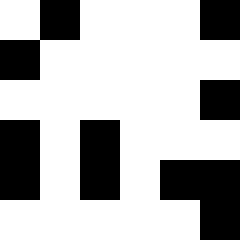[["white", "black", "white", "white", "white", "black"], ["black", "white", "white", "white", "white", "white"], ["white", "white", "white", "white", "white", "black"], ["black", "white", "black", "white", "white", "white"], ["black", "white", "black", "white", "black", "black"], ["white", "white", "white", "white", "white", "black"]]